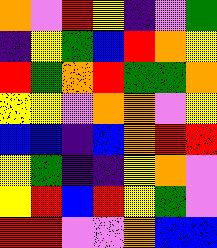[["orange", "violet", "red", "yellow", "indigo", "violet", "green"], ["indigo", "yellow", "green", "blue", "red", "orange", "yellow"], ["red", "green", "orange", "red", "green", "green", "orange"], ["yellow", "yellow", "violet", "orange", "orange", "violet", "yellow"], ["blue", "blue", "indigo", "blue", "orange", "red", "red"], ["yellow", "green", "indigo", "indigo", "yellow", "orange", "violet"], ["yellow", "red", "blue", "red", "yellow", "green", "violet"], ["red", "red", "violet", "violet", "orange", "blue", "blue"]]